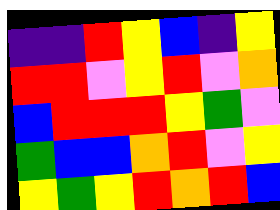[["indigo", "indigo", "red", "yellow", "blue", "indigo", "yellow"], ["red", "red", "violet", "yellow", "red", "violet", "orange"], ["blue", "red", "red", "red", "yellow", "green", "violet"], ["green", "blue", "blue", "orange", "red", "violet", "yellow"], ["yellow", "green", "yellow", "red", "orange", "red", "blue"]]